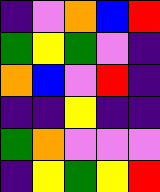[["indigo", "violet", "orange", "blue", "red"], ["green", "yellow", "green", "violet", "indigo"], ["orange", "blue", "violet", "red", "indigo"], ["indigo", "indigo", "yellow", "indigo", "indigo"], ["green", "orange", "violet", "violet", "violet"], ["indigo", "yellow", "green", "yellow", "red"]]